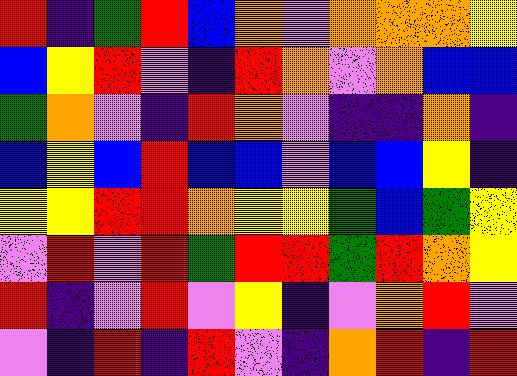[["red", "indigo", "green", "red", "blue", "orange", "violet", "orange", "orange", "orange", "yellow"], ["blue", "yellow", "red", "violet", "indigo", "red", "orange", "violet", "orange", "blue", "blue"], ["green", "orange", "violet", "indigo", "red", "orange", "violet", "indigo", "indigo", "orange", "indigo"], ["blue", "yellow", "blue", "red", "blue", "blue", "violet", "blue", "blue", "yellow", "indigo"], ["yellow", "yellow", "red", "red", "orange", "yellow", "yellow", "green", "blue", "green", "yellow"], ["violet", "red", "violet", "red", "green", "red", "red", "green", "red", "orange", "yellow"], ["red", "indigo", "violet", "red", "violet", "yellow", "indigo", "violet", "orange", "red", "violet"], ["violet", "indigo", "red", "indigo", "red", "violet", "indigo", "orange", "red", "indigo", "red"]]